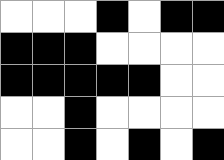[["white", "white", "white", "black", "white", "black", "black"], ["black", "black", "black", "white", "white", "white", "white"], ["black", "black", "black", "black", "black", "white", "white"], ["white", "white", "black", "white", "white", "white", "white"], ["white", "white", "black", "white", "black", "white", "black"]]